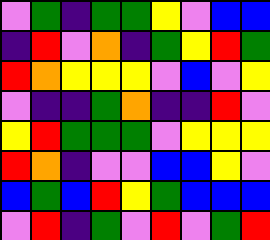[["violet", "green", "indigo", "green", "green", "yellow", "violet", "blue", "blue"], ["indigo", "red", "violet", "orange", "indigo", "green", "yellow", "red", "green"], ["red", "orange", "yellow", "yellow", "yellow", "violet", "blue", "violet", "yellow"], ["violet", "indigo", "indigo", "green", "orange", "indigo", "indigo", "red", "violet"], ["yellow", "red", "green", "green", "green", "violet", "yellow", "yellow", "yellow"], ["red", "orange", "indigo", "violet", "violet", "blue", "blue", "yellow", "violet"], ["blue", "green", "blue", "red", "yellow", "green", "blue", "blue", "blue"], ["violet", "red", "indigo", "green", "violet", "red", "violet", "green", "red"]]